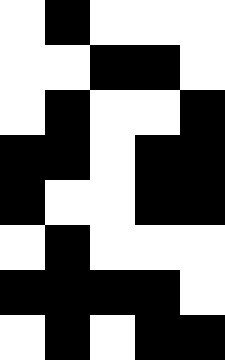[["white", "black", "white", "white", "white"], ["white", "white", "black", "black", "white"], ["white", "black", "white", "white", "black"], ["black", "black", "white", "black", "black"], ["black", "white", "white", "black", "black"], ["white", "black", "white", "white", "white"], ["black", "black", "black", "black", "white"], ["white", "black", "white", "black", "black"]]